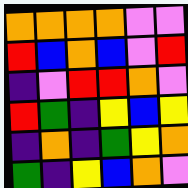[["orange", "orange", "orange", "orange", "violet", "violet"], ["red", "blue", "orange", "blue", "violet", "red"], ["indigo", "violet", "red", "red", "orange", "violet"], ["red", "green", "indigo", "yellow", "blue", "yellow"], ["indigo", "orange", "indigo", "green", "yellow", "orange"], ["green", "indigo", "yellow", "blue", "orange", "violet"]]